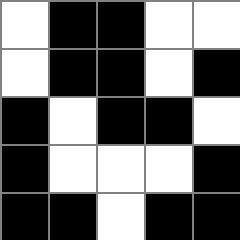[["white", "black", "black", "white", "white"], ["white", "black", "black", "white", "black"], ["black", "white", "black", "black", "white"], ["black", "white", "white", "white", "black"], ["black", "black", "white", "black", "black"]]